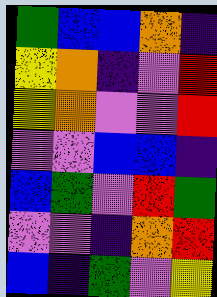[["green", "blue", "blue", "orange", "indigo"], ["yellow", "orange", "indigo", "violet", "red"], ["yellow", "orange", "violet", "violet", "red"], ["violet", "violet", "blue", "blue", "indigo"], ["blue", "green", "violet", "red", "green"], ["violet", "violet", "indigo", "orange", "red"], ["blue", "indigo", "green", "violet", "yellow"]]